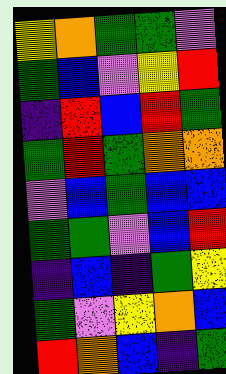[["yellow", "orange", "green", "green", "violet"], ["green", "blue", "violet", "yellow", "red"], ["indigo", "red", "blue", "red", "green"], ["green", "red", "green", "orange", "orange"], ["violet", "blue", "green", "blue", "blue"], ["green", "green", "violet", "blue", "red"], ["indigo", "blue", "indigo", "green", "yellow"], ["green", "violet", "yellow", "orange", "blue"], ["red", "orange", "blue", "indigo", "green"]]